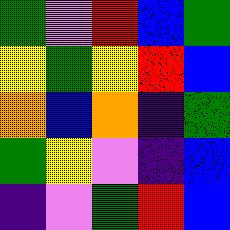[["green", "violet", "red", "blue", "green"], ["yellow", "green", "yellow", "red", "blue"], ["orange", "blue", "orange", "indigo", "green"], ["green", "yellow", "violet", "indigo", "blue"], ["indigo", "violet", "green", "red", "blue"]]